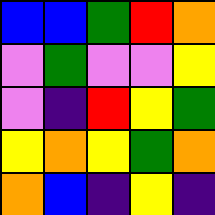[["blue", "blue", "green", "red", "orange"], ["violet", "green", "violet", "violet", "yellow"], ["violet", "indigo", "red", "yellow", "green"], ["yellow", "orange", "yellow", "green", "orange"], ["orange", "blue", "indigo", "yellow", "indigo"]]